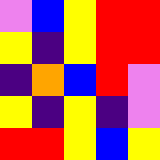[["violet", "blue", "yellow", "red", "red"], ["yellow", "indigo", "yellow", "red", "red"], ["indigo", "orange", "blue", "red", "violet"], ["yellow", "indigo", "yellow", "indigo", "violet"], ["red", "red", "yellow", "blue", "yellow"]]